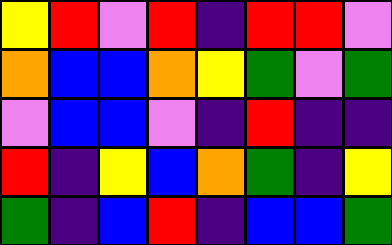[["yellow", "red", "violet", "red", "indigo", "red", "red", "violet"], ["orange", "blue", "blue", "orange", "yellow", "green", "violet", "green"], ["violet", "blue", "blue", "violet", "indigo", "red", "indigo", "indigo"], ["red", "indigo", "yellow", "blue", "orange", "green", "indigo", "yellow"], ["green", "indigo", "blue", "red", "indigo", "blue", "blue", "green"]]